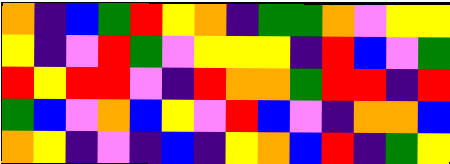[["orange", "indigo", "blue", "green", "red", "yellow", "orange", "indigo", "green", "green", "orange", "violet", "yellow", "yellow"], ["yellow", "indigo", "violet", "red", "green", "violet", "yellow", "yellow", "yellow", "indigo", "red", "blue", "violet", "green"], ["red", "yellow", "red", "red", "violet", "indigo", "red", "orange", "orange", "green", "red", "red", "indigo", "red"], ["green", "blue", "violet", "orange", "blue", "yellow", "violet", "red", "blue", "violet", "indigo", "orange", "orange", "blue"], ["orange", "yellow", "indigo", "violet", "indigo", "blue", "indigo", "yellow", "orange", "blue", "red", "indigo", "green", "yellow"]]